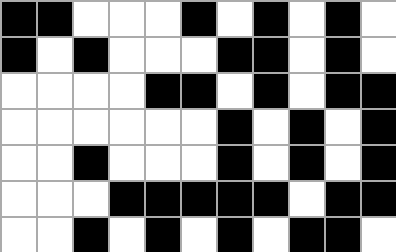[["black", "black", "white", "white", "white", "black", "white", "black", "white", "black", "white"], ["black", "white", "black", "white", "white", "white", "black", "black", "white", "black", "white"], ["white", "white", "white", "white", "black", "black", "white", "black", "white", "black", "black"], ["white", "white", "white", "white", "white", "white", "black", "white", "black", "white", "black"], ["white", "white", "black", "white", "white", "white", "black", "white", "black", "white", "black"], ["white", "white", "white", "black", "black", "black", "black", "black", "white", "black", "black"], ["white", "white", "black", "white", "black", "white", "black", "white", "black", "black", "white"]]